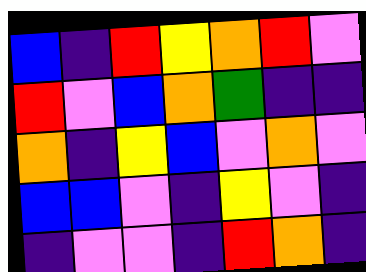[["blue", "indigo", "red", "yellow", "orange", "red", "violet"], ["red", "violet", "blue", "orange", "green", "indigo", "indigo"], ["orange", "indigo", "yellow", "blue", "violet", "orange", "violet"], ["blue", "blue", "violet", "indigo", "yellow", "violet", "indigo"], ["indigo", "violet", "violet", "indigo", "red", "orange", "indigo"]]